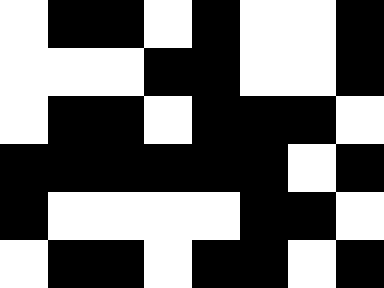[["white", "black", "black", "white", "black", "white", "white", "black"], ["white", "white", "white", "black", "black", "white", "white", "black"], ["white", "black", "black", "white", "black", "black", "black", "white"], ["black", "black", "black", "black", "black", "black", "white", "black"], ["black", "white", "white", "white", "white", "black", "black", "white"], ["white", "black", "black", "white", "black", "black", "white", "black"]]